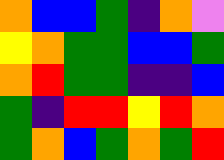[["orange", "blue", "blue", "green", "indigo", "orange", "violet"], ["yellow", "orange", "green", "green", "blue", "blue", "green"], ["orange", "red", "green", "green", "indigo", "indigo", "blue"], ["green", "indigo", "red", "red", "yellow", "red", "orange"], ["green", "orange", "blue", "green", "orange", "green", "red"]]